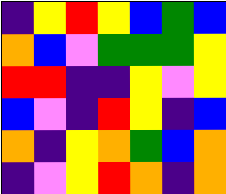[["indigo", "yellow", "red", "yellow", "blue", "green", "blue"], ["orange", "blue", "violet", "green", "green", "green", "yellow"], ["red", "red", "indigo", "indigo", "yellow", "violet", "yellow"], ["blue", "violet", "indigo", "red", "yellow", "indigo", "blue"], ["orange", "indigo", "yellow", "orange", "green", "blue", "orange"], ["indigo", "violet", "yellow", "red", "orange", "indigo", "orange"]]